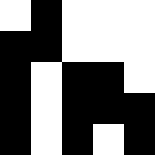[["white", "black", "white", "white", "white"], ["black", "black", "white", "white", "white"], ["black", "white", "black", "black", "white"], ["black", "white", "black", "black", "black"], ["black", "white", "black", "white", "black"]]